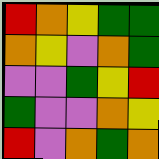[["red", "orange", "yellow", "green", "green"], ["orange", "yellow", "violet", "orange", "green"], ["violet", "violet", "green", "yellow", "red"], ["green", "violet", "violet", "orange", "yellow"], ["red", "violet", "orange", "green", "orange"]]